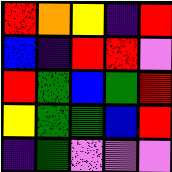[["red", "orange", "yellow", "indigo", "red"], ["blue", "indigo", "red", "red", "violet"], ["red", "green", "blue", "green", "red"], ["yellow", "green", "green", "blue", "red"], ["indigo", "green", "violet", "violet", "violet"]]